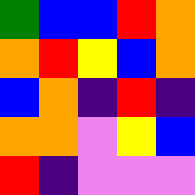[["green", "blue", "blue", "red", "orange"], ["orange", "red", "yellow", "blue", "orange"], ["blue", "orange", "indigo", "red", "indigo"], ["orange", "orange", "violet", "yellow", "blue"], ["red", "indigo", "violet", "violet", "violet"]]